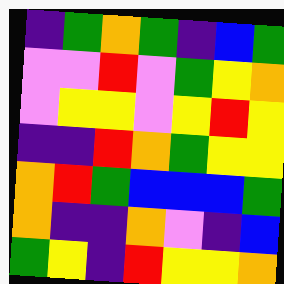[["indigo", "green", "orange", "green", "indigo", "blue", "green"], ["violet", "violet", "red", "violet", "green", "yellow", "orange"], ["violet", "yellow", "yellow", "violet", "yellow", "red", "yellow"], ["indigo", "indigo", "red", "orange", "green", "yellow", "yellow"], ["orange", "red", "green", "blue", "blue", "blue", "green"], ["orange", "indigo", "indigo", "orange", "violet", "indigo", "blue"], ["green", "yellow", "indigo", "red", "yellow", "yellow", "orange"]]